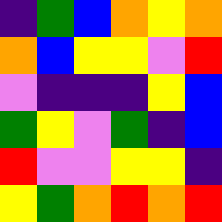[["indigo", "green", "blue", "orange", "yellow", "orange"], ["orange", "blue", "yellow", "yellow", "violet", "red"], ["violet", "indigo", "indigo", "indigo", "yellow", "blue"], ["green", "yellow", "violet", "green", "indigo", "blue"], ["red", "violet", "violet", "yellow", "yellow", "indigo"], ["yellow", "green", "orange", "red", "orange", "red"]]